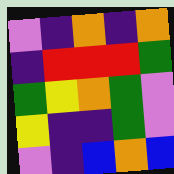[["violet", "indigo", "orange", "indigo", "orange"], ["indigo", "red", "red", "red", "green"], ["green", "yellow", "orange", "green", "violet"], ["yellow", "indigo", "indigo", "green", "violet"], ["violet", "indigo", "blue", "orange", "blue"]]